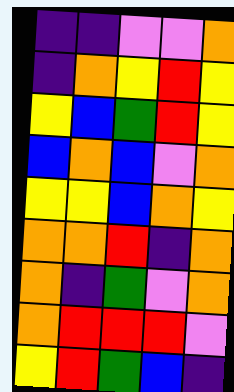[["indigo", "indigo", "violet", "violet", "orange"], ["indigo", "orange", "yellow", "red", "yellow"], ["yellow", "blue", "green", "red", "yellow"], ["blue", "orange", "blue", "violet", "orange"], ["yellow", "yellow", "blue", "orange", "yellow"], ["orange", "orange", "red", "indigo", "orange"], ["orange", "indigo", "green", "violet", "orange"], ["orange", "red", "red", "red", "violet"], ["yellow", "red", "green", "blue", "indigo"]]